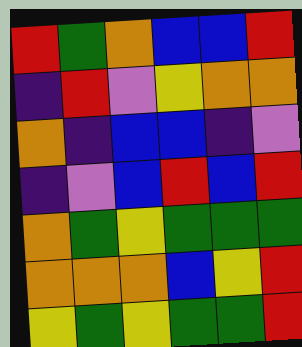[["red", "green", "orange", "blue", "blue", "red"], ["indigo", "red", "violet", "yellow", "orange", "orange"], ["orange", "indigo", "blue", "blue", "indigo", "violet"], ["indigo", "violet", "blue", "red", "blue", "red"], ["orange", "green", "yellow", "green", "green", "green"], ["orange", "orange", "orange", "blue", "yellow", "red"], ["yellow", "green", "yellow", "green", "green", "red"]]